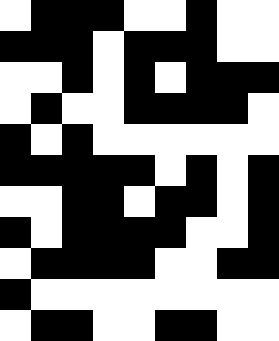[["white", "black", "black", "black", "white", "white", "black", "white", "white"], ["black", "black", "black", "white", "black", "black", "black", "white", "white"], ["white", "white", "black", "white", "black", "white", "black", "black", "black"], ["white", "black", "white", "white", "black", "black", "black", "black", "white"], ["black", "white", "black", "white", "white", "white", "white", "white", "white"], ["black", "black", "black", "black", "black", "white", "black", "white", "black"], ["white", "white", "black", "black", "white", "black", "black", "white", "black"], ["black", "white", "black", "black", "black", "black", "white", "white", "black"], ["white", "black", "black", "black", "black", "white", "white", "black", "black"], ["black", "white", "white", "white", "white", "white", "white", "white", "white"], ["white", "black", "black", "white", "white", "black", "black", "white", "white"]]